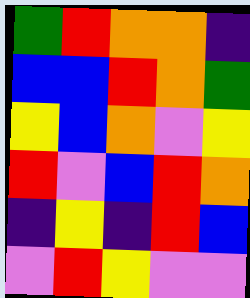[["green", "red", "orange", "orange", "indigo"], ["blue", "blue", "red", "orange", "green"], ["yellow", "blue", "orange", "violet", "yellow"], ["red", "violet", "blue", "red", "orange"], ["indigo", "yellow", "indigo", "red", "blue"], ["violet", "red", "yellow", "violet", "violet"]]